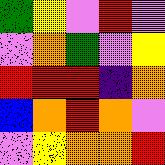[["green", "yellow", "violet", "red", "violet"], ["violet", "orange", "green", "violet", "yellow"], ["red", "red", "red", "indigo", "orange"], ["blue", "orange", "red", "orange", "violet"], ["violet", "yellow", "orange", "orange", "red"]]